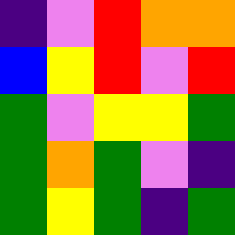[["indigo", "violet", "red", "orange", "orange"], ["blue", "yellow", "red", "violet", "red"], ["green", "violet", "yellow", "yellow", "green"], ["green", "orange", "green", "violet", "indigo"], ["green", "yellow", "green", "indigo", "green"]]